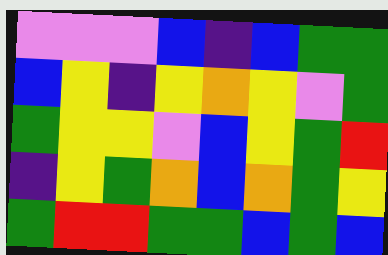[["violet", "violet", "violet", "blue", "indigo", "blue", "green", "green"], ["blue", "yellow", "indigo", "yellow", "orange", "yellow", "violet", "green"], ["green", "yellow", "yellow", "violet", "blue", "yellow", "green", "red"], ["indigo", "yellow", "green", "orange", "blue", "orange", "green", "yellow"], ["green", "red", "red", "green", "green", "blue", "green", "blue"]]